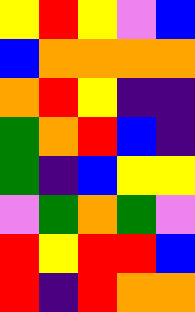[["yellow", "red", "yellow", "violet", "blue"], ["blue", "orange", "orange", "orange", "orange"], ["orange", "red", "yellow", "indigo", "indigo"], ["green", "orange", "red", "blue", "indigo"], ["green", "indigo", "blue", "yellow", "yellow"], ["violet", "green", "orange", "green", "violet"], ["red", "yellow", "red", "red", "blue"], ["red", "indigo", "red", "orange", "orange"]]